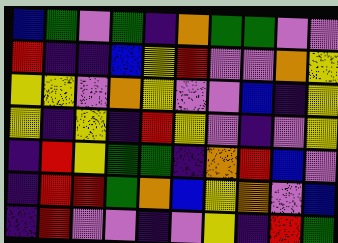[["blue", "green", "violet", "green", "indigo", "orange", "green", "green", "violet", "violet"], ["red", "indigo", "indigo", "blue", "yellow", "red", "violet", "violet", "orange", "yellow"], ["yellow", "yellow", "violet", "orange", "yellow", "violet", "violet", "blue", "indigo", "yellow"], ["yellow", "indigo", "yellow", "indigo", "red", "yellow", "violet", "indigo", "violet", "yellow"], ["indigo", "red", "yellow", "green", "green", "indigo", "orange", "red", "blue", "violet"], ["indigo", "red", "red", "green", "orange", "blue", "yellow", "orange", "violet", "blue"], ["indigo", "red", "violet", "violet", "indigo", "violet", "yellow", "indigo", "red", "green"]]